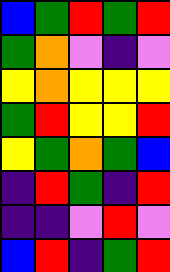[["blue", "green", "red", "green", "red"], ["green", "orange", "violet", "indigo", "violet"], ["yellow", "orange", "yellow", "yellow", "yellow"], ["green", "red", "yellow", "yellow", "red"], ["yellow", "green", "orange", "green", "blue"], ["indigo", "red", "green", "indigo", "red"], ["indigo", "indigo", "violet", "red", "violet"], ["blue", "red", "indigo", "green", "red"]]